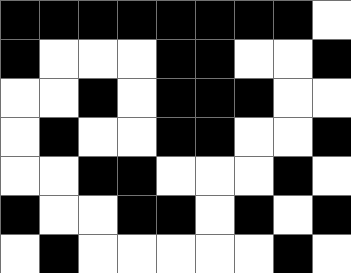[["black", "black", "black", "black", "black", "black", "black", "black", "white"], ["black", "white", "white", "white", "black", "black", "white", "white", "black"], ["white", "white", "black", "white", "black", "black", "black", "white", "white"], ["white", "black", "white", "white", "black", "black", "white", "white", "black"], ["white", "white", "black", "black", "white", "white", "white", "black", "white"], ["black", "white", "white", "black", "black", "white", "black", "white", "black"], ["white", "black", "white", "white", "white", "white", "white", "black", "white"]]